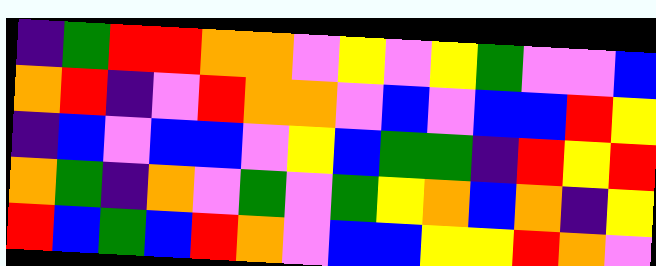[["indigo", "green", "red", "red", "orange", "orange", "violet", "yellow", "violet", "yellow", "green", "violet", "violet", "blue"], ["orange", "red", "indigo", "violet", "red", "orange", "orange", "violet", "blue", "violet", "blue", "blue", "red", "yellow"], ["indigo", "blue", "violet", "blue", "blue", "violet", "yellow", "blue", "green", "green", "indigo", "red", "yellow", "red"], ["orange", "green", "indigo", "orange", "violet", "green", "violet", "green", "yellow", "orange", "blue", "orange", "indigo", "yellow"], ["red", "blue", "green", "blue", "red", "orange", "violet", "blue", "blue", "yellow", "yellow", "red", "orange", "violet"]]